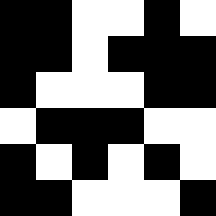[["black", "black", "white", "white", "black", "white"], ["black", "black", "white", "black", "black", "black"], ["black", "white", "white", "white", "black", "black"], ["white", "black", "black", "black", "white", "white"], ["black", "white", "black", "white", "black", "white"], ["black", "black", "white", "white", "white", "black"]]